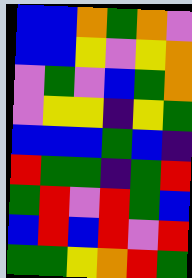[["blue", "blue", "orange", "green", "orange", "violet"], ["blue", "blue", "yellow", "violet", "yellow", "orange"], ["violet", "green", "violet", "blue", "green", "orange"], ["violet", "yellow", "yellow", "indigo", "yellow", "green"], ["blue", "blue", "blue", "green", "blue", "indigo"], ["red", "green", "green", "indigo", "green", "red"], ["green", "red", "violet", "red", "green", "blue"], ["blue", "red", "blue", "red", "violet", "red"], ["green", "green", "yellow", "orange", "red", "green"]]